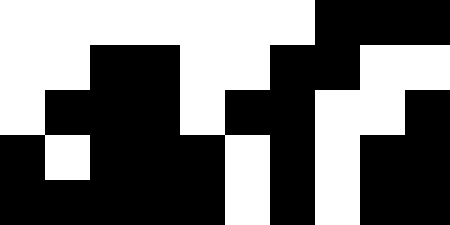[["white", "white", "white", "white", "white", "white", "white", "black", "black", "black"], ["white", "white", "black", "black", "white", "white", "black", "black", "white", "white"], ["white", "black", "black", "black", "white", "black", "black", "white", "white", "black"], ["black", "white", "black", "black", "black", "white", "black", "white", "black", "black"], ["black", "black", "black", "black", "black", "white", "black", "white", "black", "black"]]